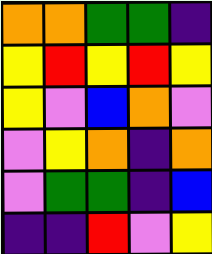[["orange", "orange", "green", "green", "indigo"], ["yellow", "red", "yellow", "red", "yellow"], ["yellow", "violet", "blue", "orange", "violet"], ["violet", "yellow", "orange", "indigo", "orange"], ["violet", "green", "green", "indigo", "blue"], ["indigo", "indigo", "red", "violet", "yellow"]]